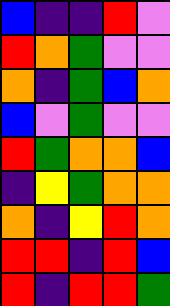[["blue", "indigo", "indigo", "red", "violet"], ["red", "orange", "green", "violet", "violet"], ["orange", "indigo", "green", "blue", "orange"], ["blue", "violet", "green", "violet", "violet"], ["red", "green", "orange", "orange", "blue"], ["indigo", "yellow", "green", "orange", "orange"], ["orange", "indigo", "yellow", "red", "orange"], ["red", "red", "indigo", "red", "blue"], ["red", "indigo", "red", "red", "green"]]